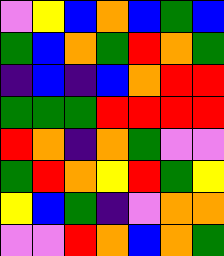[["violet", "yellow", "blue", "orange", "blue", "green", "blue"], ["green", "blue", "orange", "green", "red", "orange", "green"], ["indigo", "blue", "indigo", "blue", "orange", "red", "red"], ["green", "green", "green", "red", "red", "red", "red"], ["red", "orange", "indigo", "orange", "green", "violet", "violet"], ["green", "red", "orange", "yellow", "red", "green", "yellow"], ["yellow", "blue", "green", "indigo", "violet", "orange", "orange"], ["violet", "violet", "red", "orange", "blue", "orange", "green"]]